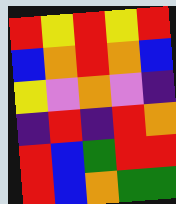[["red", "yellow", "red", "yellow", "red"], ["blue", "orange", "red", "orange", "blue"], ["yellow", "violet", "orange", "violet", "indigo"], ["indigo", "red", "indigo", "red", "orange"], ["red", "blue", "green", "red", "red"], ["red", "blue", "orange", "green", "green"]]